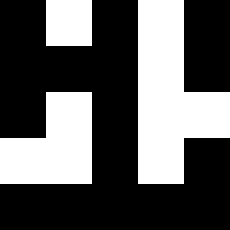[["black", "white", "black", "white", "black"], ["black", "black", "black", "white", "black"], ["black", "white", "black", "white", "white"], ["white", "white", "black", "white", "black"], ["black", "black", "black", "black", "black"]]